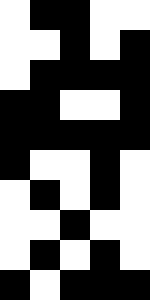[["white", "black", "black", "white", "white"], ["white", "white", "black", "white", "black"], ["white", "black", "black", "black", "black"], ["black", "black", "white", "white", "black"], ["black", "black", "black", "black", "black"], ["black", "white", "white", "black", "white"], ["white", "black", "white", "black", "white"], ["white", "white", "black", "white", "white"], ["white", "black", "white", "black", "white"], ["black", "white", "black", "black", "black"]]